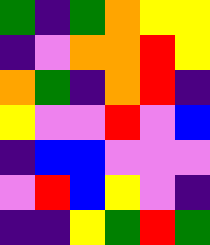[["green", "indigo", "green", "orange", "yellow", "yellow"], ["indigo", "violet", "orange", "orange", "red", "yellow"], ["orange", "green", "indigo", "orange", "red", "indigo"], ["yellow", "violet", "violet", "red", "violet", "blue"], ["indigo", "blue", "blue", "violet", "violet", "violet"], ["violet", "red", "blue", "yellow", "violet", "indigo"], ["indigo", "indigo", "yellow", "green", "red", "green"]]